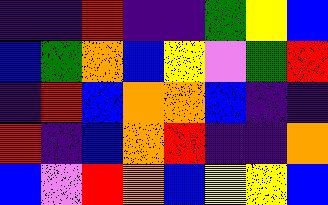[["indigo", "indigo", "red", "indigo", "indigo", "green", "yellow", "blue"], ["blue", "green", "orange", "blue", "yellow", "violet", "green", "red"], ["indigo", "red", "blue", "orange", "orange", "blue", "indigo", "indigo"], ["red", "indigo", "blue", "orange", "red", "indigo", "indigo", "orange"], ["blue", "violet", "red", "orange", "blue", "yellow", "yellow", "blue"]]